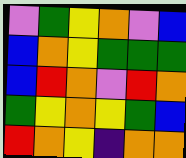[["violet", "green", "yellow", "orange", "violet", "blue"], ["blue", "orange", "yellow", "green", "green", "green"], ["blue", "red", "orange", "violet", "red", "orange"], ["green", "yellow", "orange", "yellow", "green", "blue"], ["red", "orange", "yellow", "indigo", "orange", "orange"]]